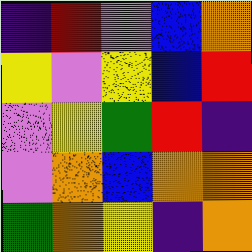[["indigo", "red", "violet", "blue", "orange"], ["yellow", "violet", "yellow", "blue", "red"], ["violet", "yellow", "green", "red", "indigo"], ["violet", "orange", "blue", "orange", "orange"], ["green", "orange", "yellow", "indigo", "orange"]]